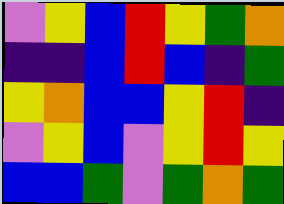[["violet", "yellow", "blue", "red", "yellow", "green", "orange"], ["indigo", "indigo", "blue", "red", "blue", "indigo", "green"], ["yellow", "orange", "blue", "blue", "yellow", "red", "indigo"], ["violet", "yellow", "blue", "violet", "yellow", "red", "yellow"], ["blue", "blue", "green", "violet", "green", "orange", "green"]]